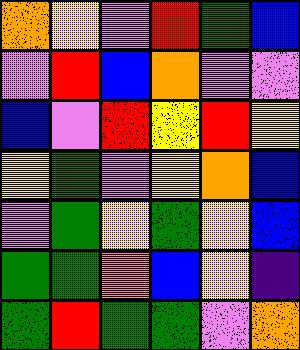[["orange", "yellow", "violet", "red", "green", "blue"], ["violet", "red", "blue", "orange", "violet", "violet"], ["blue", "violet", "red", "yellow", "red", "yellow"], ["yellow", "green", "violet", "yellow", "orange", "blue"], ["violet", "green", "yellow", "green", "yellow", "blue"], ["green", "green", "orange", "blue", "yellow", "indigo"], ["green", "red", "green", "green", "violet", "orange"]]